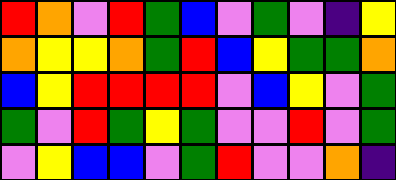[["red", "orange", "violet", "red", "green", "blue", "violet", "green", "violet", "indigo", "yellow"], ["orange", "yellow", "yellow", "orange", "green", "red", "blue", "yellow", "green", "green", "orange"], ["blue", "yellow", "red", "red", "red", "red", "violet", "blue", "yellow", "violet", "green"], ["green", "violet", "red", "green", "yellow", "green", "violet", "violet", "red", "violet", "green"], ["violet", "yellow", "blue", "blue", "violet", "green", "red", "violet", "violet", "orange", "indigo"]]